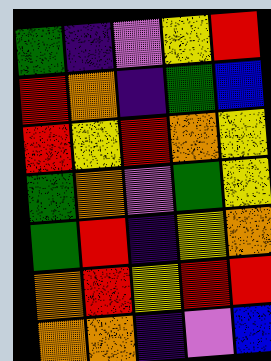[["green", "indigo", "violet", "yellow", "red"], ["red", "orange", "indigo", "green", "blue"], ["red", "yellow", "red", "orange", "yellow"], ["green", "orange", "violet", "green", "yellow"], ["green", "red", "indigo", "yellow", "orange"], ["orange", "red", "yellow", "red", "red"], ["orange", "orange", "indigo", "violet", "blue"]]